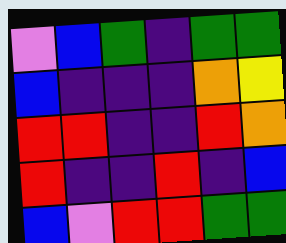[["violet", "blue", "green", "indigo", "green", "green"], ["blue", "indigo", "indigo", "indigo", "orange", "yellow"], ["red", "red", "indigo", "indigo", "red", "orange"], ["red", "indigo", "indigo", "red", "indigo", "blue"], ["blue", "violet", "red", "red", "green", "green"]]